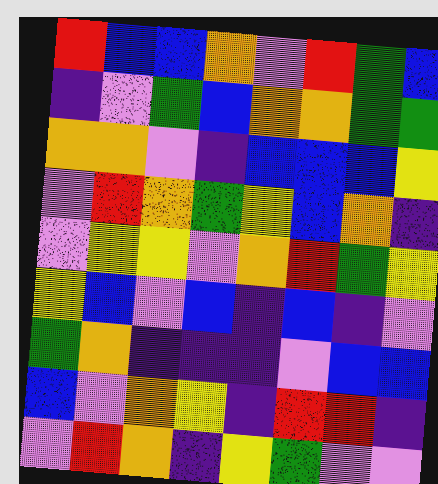[["red", "blue", "blue", "orange", "violet", "red", "green", "blue"], ["indigo", "violet", "green", "blue", "orange", "orange", "green", "green"], ["orange", "orange", "violet", "indigo", "blue", "blue", "blue", "yellow"], ["violet", "red", "orange", "green", "yellow", "blue", "orange", "indigo"], ["violet", "yellow", "yellow", "violet", "orange", "red", "green", "yellow"], ["yellow", "blue", "violet", "blue", "indigo", "blue", "indigo", "violet"], ["green", "orange", "indigo", "indigo", "indigo", "violet", "blue", "blue"], ["blue", "violet", "orange", "yellow", "indigo", "red", "red", "indigo"], ["violet", "red", "orange", "indigo", "yellow", "green", "violet", "violet"]]